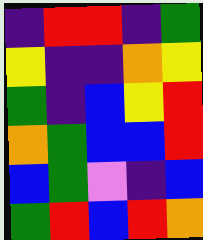[["indigo", "red", "red", "indigo", "green"], ["yellow", "indigo", "indigo", "orange", "yellow"], ["green", "indigo", "blue", "yellow", "red"], ["orange", "green", "blue", "blue", "red"], ["blue", "green", "violet", "indigo", "blue"], ["green", "red", "blue", "red", "orange"]]